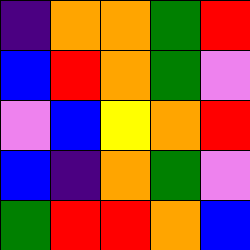[["indigo", "orange", "orange", "green", "red"], ["blue", "red", "orange", "green", "violet"], ["violet", "blue", "yellow", "orange", "red"], ["blue", "indigo", "orange", "green", "violet"], ["green", "red", "red", "orange", "blue"]]